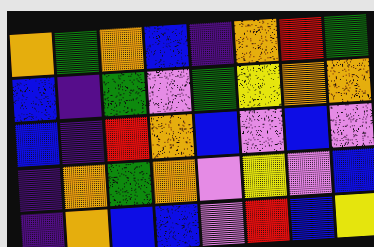[["orange", "green", "orange", "blue", "indigo", "orange", "red", "green"], ["blue", "indigo", "green", "violet", "green", "yellow", "orange", "orange"], ["blue", "indigo", "red", "orange", "blue", "violet", "blue", "violet"], ["indigo", "orange", "green", "orange", "violet", "yellow", "violet", "blue"], ["indigo", "orange", "blue", "blue", "violet", "red", "blue", "yellow"]]